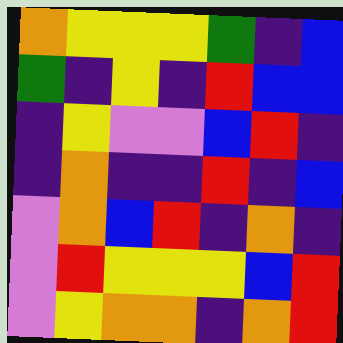[["orange", "yellow", "yellow", "yellow", "green", "indigo", "blue"], ["green", "indigo", "yellow", "indigo", "red", "blue", "blue"], ["indigo", "yellow", "violet", "violet", "blue", "red", "indigo"], ["indigo", "orange", "indigo", "indigo", "red", "indigo", "blue"], ["violet", "orange", "blue", "red", "indigo", "orange", "indigo"], ["violet", "red", "yellow", "yellow", "yellow", "blue", "red"], ["violet", "yellow", "orange", "orange", "indigo", "orange", "red"]]